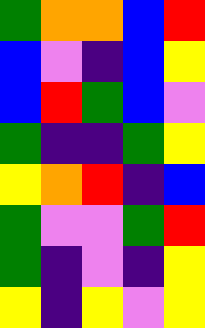[["green", "orange", "orange", "blue", "red"], ["blue", "violet", "indigo", "blue", "yellow"], ["blue", "red", "green", "blue", "violet"], ["green", "indigo", "indigo", "green", "yellow"], ["yellow", "orange", "red", "indigo", "blue"], ["green", "violet", "violet", "green", "red"], ["green", "indigo", "violet", "indigo", "yellow"], ["yellow", "indigo", "yellow", "violet", "yellow"]]